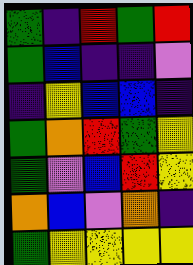[["green", "indigo", "red", "green", "red"], ["green", "blue", "indigo", "indigo", "violet"], ["indigo", "yellow", "blue", "blue", "indigo"], ["green", "orange", "red", "green", "yellow"], ["green", "violet", "blue", "red", "yellow"], ["orange", "blue", "violet", "orange", "indigo"], ["green", "yellow", "yellow", "yellow", "yellow"]]